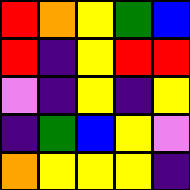[["red", "orange", "yellow", "green", "blue"], ["red", "indigo", "yellow", "red", "red"], ["violet", "indigo", "yellow", "indigo", "yellow"], ["indigo", "green", "blue", "yellow", "violet"], ["orange", "yellow", "yellow", "yellow", "indigo"]]